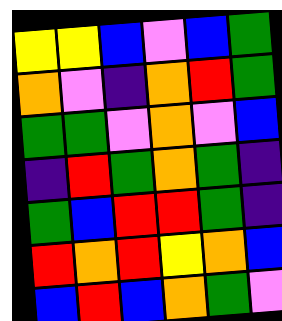[["yellow", "yellow", "blue", "violet", "blue", "green"], ["orange", "violet", "indigo", "orange", "red", "green"], ["green", "green", "violet", "orange", "violet", "blue"], ["indigo", "red", "green", "orange", "green", "indigo"], ["green", "blue", "red", "red", "green", "indigo"], ["red", "orange", "red", "yellow", "orange", "blue"], ["blue", "red", "blue", "orange", "green", "violet"]]